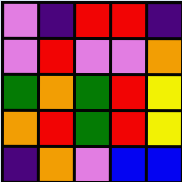[["violet", "indigo", "red", "red", "indigo"], ["violet", "red", "violet", "violet", "orange"], ["green", "orange", "green", "red", "yellow"], ["orange", "red", "green", "red", "yellow"], ["indigo", "orange", "violet", "blue", "blue"]]